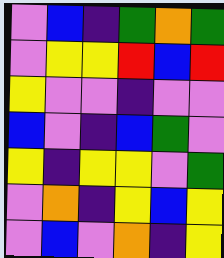[["violet", "blue", "indigo", "green", "orange", "green"], ["violet", "yellow", "yellow", "red", "blue", "red"], ["yellow", "violet", "violet", "indigo", "violet", "violet"], ["blue", "violet", "indigo", "blue", "green", "violet"], ["yellow", "indigo", "yellow", "yellow", "violet", "green"], ["violet", "orange", "indigo", "yellow", "blue", "yellow"], ["violet", "blue", "violet", "orange", "indigo", "yellow"]]